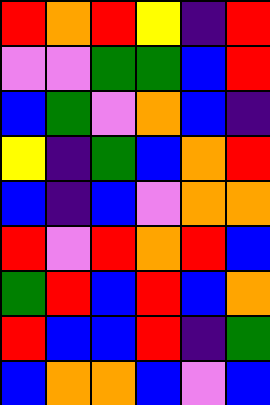[["red", "orange", "red", "yellow", "indigo", "red"], ["violet", "violet", "green", "green", "blue", "red"], ["blue", "green", "violet", "orange", "blue", "indigo"], ["yellow", "indigo", "green", "blue", "orange", "red"], ["blue", "indigo", "blue", "violet", "orange", "orange"], ["red", "violet", "red", "orange", "red", "blue"], ["green", "red", "blue", "red", "blue", "orange"], ["red", "blue", "blue", "red", "indigo", "green"], ["blue", "orange", "orange", "blue", "violet", "blue"]]